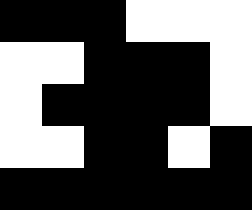[["black", "black", "black", "white", "white", "white"], ["white", "white", "black", "black", "black", "white"], ["white", "black", "black", "black", "black", "white"], ["white", "white", "black", "black", "white", "black"], ["black", "black", "black", "black", "black", "black"]]